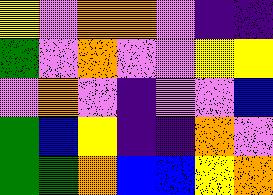[["yellow", "violet", "orange", "orange", "violet", "indigo", "indigo"], ["green", "violet", "orange", "violet", "violet", "yellow", "yellow"], ["violet", "orange", "violet", "indigo", "violet", "violet", "blue"], ["green", "blue", "yellow", "indigo", "indigo", "orange", "violet"], ["green", "green", "orange", "blue", "blue", "yellow", "orange"]]